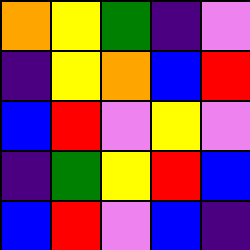[["orange", "yellow", "green", "indigo", "violet"], ["indigo", "yellow", "orange", "blue", "red"], ["blue", "red", "violet", "yellow", "violet"], ["indigo", "green", "yellow", "red", "blue"], ["blue", "red", "violet", "blue", "indigo"]]